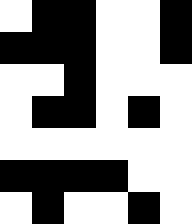[["white", "black", "black", "white", "white", "black"], ["black", "black", "black", "white", "white", "black"], ["white", "white", "black", "white", "white", "white"], ["white", "black", "black", "white", "black", "white"], ["white", "white", "white", "white", "white", "white"], ["black", "black", "black", "black", "white", "white"], ["white", "black", "white", "white", "black", "white"]]